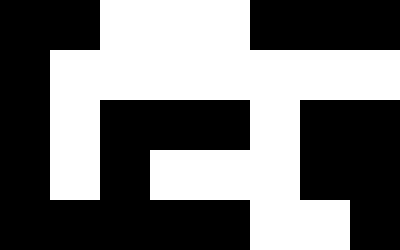[["black", "black", "white", "white", "white", "black", "black", "black"], ["black", "white", "white", "white", "white", "white", "white", "white"], ["black", "white", "black", "black", "black", "white", "black", "black"], ["black", "white", "black", "white", "white", "white", "black", "black"], ["black", "black", "black", "black", "black", "white", "white", "black"]]